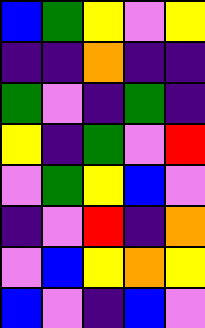[["blue", "green", "yellow", "violet", "yellow"], ["indigo", "indigo", "orange", "indigo", "indigo"], ["green", "violet", "indigo", "green", "indigo"], ["yellow", "indigo", "green", "violet", "red"], ["violet", "green", "yellow", "blue", "violet"], ["indigo", "violet", "red", "indigo", "orange"], ["violet", "blue", "yellow", "orange", "yellow"], ["blue", "violet", "indigo", "blue", "violet"]]